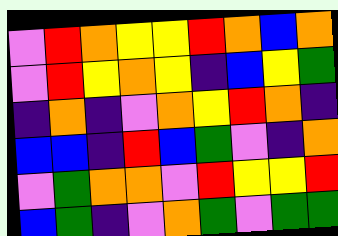[["violet", "red", "orange", "yellow", "yellow", "red", "orange", "blue", "orange"], ["violet", "red", "yellow", "orange", "yellow", "indigo", "blue", "yellow", "green"], ["indigo", "orange", "indigo", "violet", "orange", "yellow", "red", "orange", "indigo"], ["blue", "blue", "indigo", "red", "blue", "green", "violet", "indigo", "orange"], ["violet", "green", "orange", "orange", "violet", "red", "yellow", "yellow", "red"], ["blue", "green", "indigo", "violet", "orange", "green", "violet", "green", "green"]]